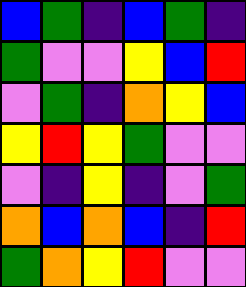[["blue", "green", "indigo", "blue", "green", "indigo"], ["green", "violet", "violet", "yellow", "blue", "red"], ["violet", "green", "indigo", "orange", "yellow", "blue"], ["yellow", "red", "yellow", "green", "violet", "violet"], ["violet", "indigo", "yellow", "indigo", "violet", "green"], ["orange", "blue", "orange", "blue", "indigo", "red"], ["green", "orange", "yellow", "red", "violet", "violet"]]